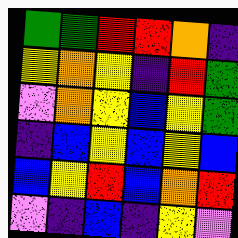[["green", "green", "red", "red", "orange", "indigo"], ["yellow", "orange", "yellow", "indigo", "red", "green"], ["violet", "orange", "yellow", "blue", "yellow", "green"], ["indigo", "blue", "yellow", "blue", "yellow", "blue"], ["blue", "yellow", "red", "blue", "orange", "red"], ["violet", "indigo", "blue", "indigo", "yellow", "violet"]]